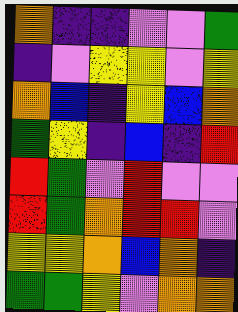[["orange", "indigo", "indigo", "violet", "violet", "green"], ["indigo", "violet", "yellow", "yellow", "violet", "yellow"], ["orange", "blue", "indigo", "yellow", "blue", "orange"], ["green", "yellow", "indigo", "blue", "indigo", "red"], ["red", "green", "violet", "red", "violet", "violet"], ["red", "green", "orange", "red", "red", "violet"], ["yellow", "yellow", "orange", "blue", "orange", "indigo"], ["green", "green", "yellow", "violet", "orange", "orange"]]